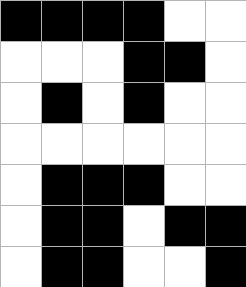[["black", "black", "black", "black", "white", "white"], ["white", "white", "white", "black", "black", "white"], ["white", "black", "white", "black", "white", "white"], ["white", "white", "white", "white", "white", "white"], ["white", "black", "black", "black", "white", "white"], ["white", "black", "black", "white", "black", "black"], ["white", "black", "black", "white", "white", "black"]]